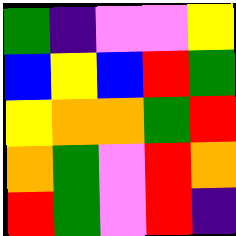[["green", "indigo", "violet", "violet", "yellow"], ["blue", "yellow", "blue", "red", "green"], ["yellow", "orange", "orange", "green", "red"], ["orange", "green", "violet", "red", "orange"], ["red", "green", "violet", "red", "indigo"]]